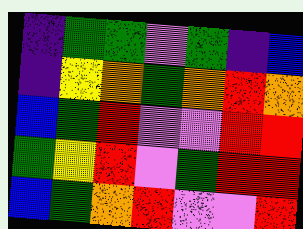[["indigo", "green", "green", "violet", "green", "indigo", "blue"], ["indigo", "yellow", "orange", "green", "orange", "red", "orange"], ["blue", "green", "red", "violet", "violet", "red", "red"], ["green", "yellow", "red", "violet", "green", "red", "red"], ["blue", "green", "orange", "red", "violet", "violet", "red"]]